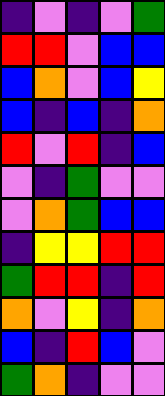[["indigo", "violet", "indigo", "violet", "green"], ["red", "red", "violet", "blue", "blue"], ["blue", "orange", "violet", "blue", "yellow"], ["blue", "indigo", "blue", "indigo", "orange"], ["red", "violet", "red", "indigo", "blue"], ["violet", "indigo", "green", "violet", "violet"], ["violet", "orange", "green", "blue", "blue"], ["indigo", "yellow", "yellow", "red", "red"], ["green", "red", "red", "indigo", "red"], ["orange", "violet", "yellow", "indigo", "orange"], ["blue", "indigo", "red", "blue", "violet"], ["green", "orange", "indigo", "violet", "violet"]]